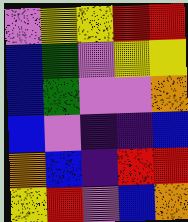[["violet", "yellow", "yellow", "red", "red"], ["blue", "green", "violet", "yellow", "yellow"], ["blue", "green", "violet", "violet", "orange"], ["blue", "violet", "indigo", "indigo", "blue"], ["orange", "blue", "indigo", "red", "red"], ["yellow", "red", "violet", "blue", "orange"]]